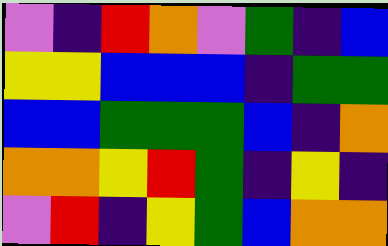[["violet", "indigo", "red", "orange", "violet", "green", "indigo", "blue"], ["yellow", "yellow", "blue", "blue", "blue", "indigo", "green", "green"], ["blue", "blue", "green", "green", "green", "blue", "indigo", "orange"], ["orange", "orange", "yellow", "red", "green", "indigo", "yellow", "indigo"], ["violet", "red", "indigo", "yellow", "green", "blue", "orange", "orange"]]